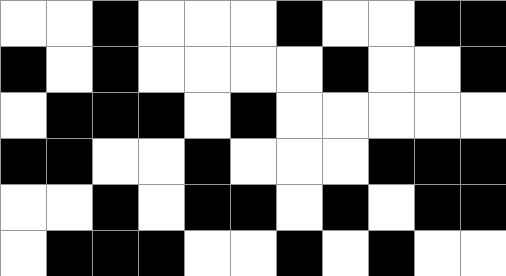[["white", "white", "black", "white", "white", "white", "black", "white", "white", "black", "black"], ["black", "white", "black", "white", "white", "white", "white", "black", "white", "white", "black"], ["white", "black", "black", "black", "white", "black", "white", "white", "white", "white", "white"], ["black", "black", "white", "white", "black", "white", "white", "white", "black", "black", "black"], ["white", "white", "black", "white", "black", "black", "white", "black", "white", "black", "black"], ["white", "black", "black", "black", "white", "white", "black", "white", "black", "white", "white"]]